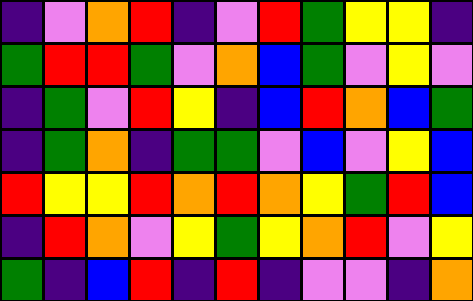[["indigo", "violet", "orange", "red", "indigo", "violet", "red", "green", "yellow", "yellow", "indigo"], ["green", "red", "red", "green", "violet", "orange", "blue", "green", "violet", "yellow", "violet"], ["indigo", "green", "violet", "red", "yellow", "indigo", "blue", "red", "orange", "blue", "green"], ["indigo", "green", "orange", "indigo", "green", "green", "violet", "blue", "violet", "yellow", "blue"], ["red", "yellow", "yellow", "red", "orange", "red", "orange", "yellow", "green", "red", "blue"], ["indigo", "red", "orange", "violet", "yellow", "green", "yellow", "orange", "red", "violet", "yellow"], ["green", "indigo", "blue", "red", "indigo", "red", "indigo", "violet", "violet", "indigo", "orange"]]